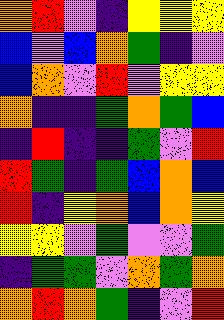[["orange", "red", "violet", "indigo", "yellow", "yellow", "yellow"], ["blue", "violet", "blue", "orange", "green", "indigo", "violet"], ["blue", "orange", "violet", "red", "violet", "yellow", "yellow"], ["orange", "indigo", "indigo", "green", "orange", "green", "blue"], ["indigo", "red", "indigo", "indigo", "green", "violet", "red"], ["red", "green", "indigo", "green", "blue", "orange", "blue"], ["red", "indigo", "yellow", "orange", "blue", "orange", "yellow"], ["yellow", "yellow", "violet", "green", "violet", "violet", "green"], ["indigo", "green", "green", "violet", "orange", "green", "orange"], ["orange", "red", "orange", "green", "indigo", "violet", "red"]]